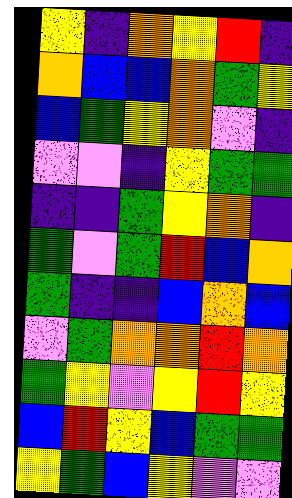[["yellow", "indigo", "orange", "yellow", "red", "indigo"], ["orange", "blue", "blue", "orange", "green", "yellow"], ["blue", "green", "yellow", "orange", "violet", "indigo"], ["violet", "violet", "indigo", "yellow", "green", "green"], ["indigo", "indigo", "green", "yellow", "orange", "indigo"], ["green", "violet", "green", "red", "blue", "orange"], ["green", "indigo", "indigo", "blue", "orange", "blue"], ["violet", "green", "orange", "orange", "red", "orange"], ["green", "yellow", "violet", "yellow", "red", "yellow"], ["blue", "red", "yellow", "blue", "green", "green"], ["yellow", "green", "blue", "yellow", "violet", "violet"]]